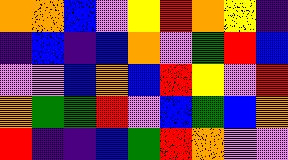[["orange", "orange", "blue", "violet", "yellow", "red", "orange", "yellow", "indigo"], ["indigo", "blue", "indigo", "blue", "orange", "violet", "green", "red", "blue"], ["violet", "violet", "blue", "orange", "blue", "red", "yellow", "violet", "red"], ["orange", "green", "green", "red", "violet", "blue", "green", "blue", "orange"], ["red", "indigo", "indigo", "blue", "green", "red", "orange", "violet", "violet"]]